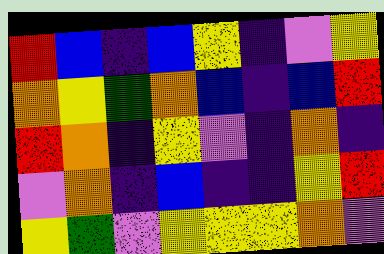[["red", "blue", "indigo", "blue", "yellow", "indigo", "violet", "yellow"], ["orange", "yellow", "green", "orange", "blue", "indigo", "blue", "red"], ["red", "orange", "indigo", "yellow", "violet", "indigo", "orange", "indigo"], ["violet", "orange", "indigo", "blue", "indigo", "indigo", "yellow", "red"], ["yellow", "green", "violet", "yellow", "yellow", "yellow", "orange", "violet"]]